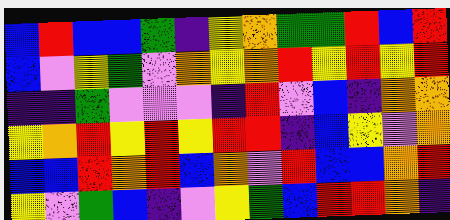[["blue", "red", "blue", "blue", "green", "indigo", "yellow", "orange", "green", "green", "red", "blue", "red"], ["blue", "violet", "yellow", "green", "violet", "orange", "yellow", "orange", "red", "yellow", "red", "yellow", "red"], ["indigo", "indigo", "green", "violet", "violet", "violet", "indigo", "red", "violet", "blue", "indigo", "orange", "orange"], ["yellow", "orange", "red", "yellow", "red", "yellow", "red", "red", "indigo", "blue", "yellow", "violet", "orange"], ["blue", "blue", "red", "orange", "red", "blue", "orange", "violet", "red", "blue", "blue", "orange", "red"], ["yellow", "violet", "green", "blue", "indigo", "violet", "yellow", "green", "blue", "red", "red", "orange", "indigo"]]